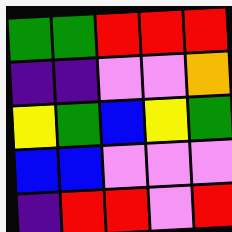[["green", "green", "red", "red", "red"], ["indigo", "indigo", "violet", "violet", "orange"], ["yellow", "green", "blue", "yellow", "green"], ["blue", "blue", "violet", "violet", "violet"], ["indigo", "red", "red", "violet", "red"]]